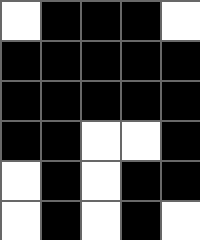[["white", "black", "black", "black", "white"], ["black", "black", "black", "black", "black"], ["black", "black", "black", "black", "black"], ["black", "black", "white", "white", "black"], ["white", "black", "white", "black", "black"], ["white", "black", "white", "black", "white"]]